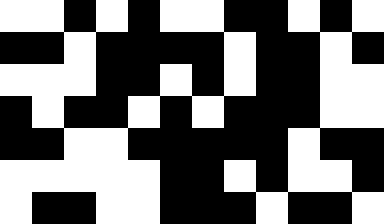[["white", "white", "black", "white", "black", "white", "white", "black", "black", "white", "black", "white"], ["black", "black", "white", "black", "black", "black", "black", "white", "black", "black", "white", "black"], ["white", "white", "white", "black", "black", "white", "black", "white", "black", "black", "white", "white"], ["black", "white", "black", "black", "white", "black", "white", "black", "black", "black", "white", "white"], ["black", "black", "white", "white", "black", "black", "black", "black", "black", "white", "black", "black"], ["white", "white", "white", "white", "white", "black", "black", "white", "black", "white", "white", "black"], ["white", "black", "black", "white", "white", "black", "black", "black", "white", "black", "black", "white"]]